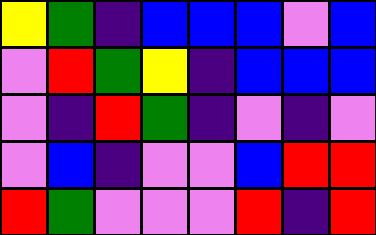[["yellow", "green", "indigo", "blue", "blue", "blue", "violet", "blue"], ["violet", "red", "green", "yellow", "indigo", "blue", "blue", "blue"], ["violet", "indigo", "red", "green", "indigo", "violet", "indigo", "violet"], ["violet", "blue", "indigo", "violet", "violet", "blue", "red", "red"], ["red", "green", "violet", "violet", "violet", "red", "indigo", "red"]]